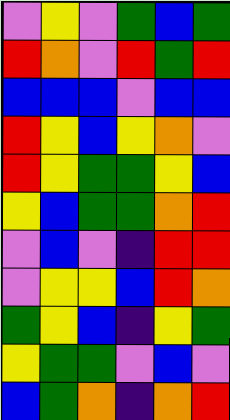[["violet", "yellow", "violet", "green", "blue", "green"], ["red", "orange", "violet", "red", "green", "red"], ["blue", "blue", "blue", "violet", "blue", "blue"], ["red", "yellow", "blue", "yellow", "orange", "violet"], ["red", "yellow", "green", "green", "yellow", "blue"], ["yellow", "blue", "green", "green", "orange", "red"], ["violet", "blue", "violet", "indigo", "red", "red"], ["violet", "yellow", "yellow", "blue", "red", "orange"], ["green", "yellow", "blue", "indigo", "yellow", "green"], ["yellow", "green", "green", "violet", "blue", "violet"], ["blue", "green", "orange", "indigo", "orange", "red"]]